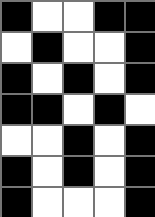[["black", "white", "white", "black", "black"], ["white", "black", "white", "white", "black"], ["black", "white", "black", "white", "black"], ["black", "black", "white", "black", "white"], ["white", "white", "black", "white", "black"], ["black", "white", "black", "white", "black"], ["black", "white", "white", "white", "black"]]